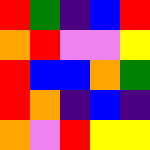[["red", "green", "indigo", "blue", "red"], ["orange", "red", "violet", "violet", "yellow"], ["red", "blue", "blue", "orange", "green"], ["red", "orange", "indigo", "blue", "indigo"], ["orange", "violet", "red", "yellow", "yellow"]]